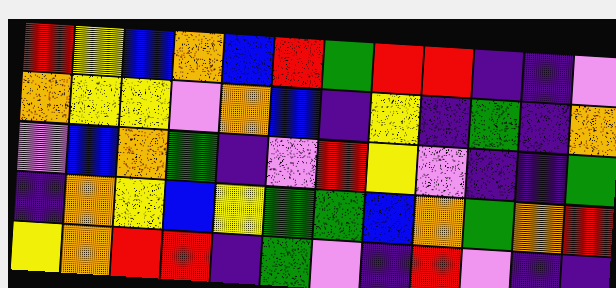[["red", "yellow", "blue", "orange", "blue", "red", "green", "red", "red", "indigo", "indigo", "violet"], ["orange", "yellow", "yellow", "violet", "orange", "blue", "indigo", "yellow", "indigo", "green", "indigo", "orange"], ["violet", "blue", "orange", "green", "indigo", "violet", "red", "yellow", "violet", "indigo", "indigo", "green"], ["indigo", "orange", "yellow", "blue", "yellow", "green", "green", "blue", "orange", "green", "orange", "red"], ["yellow", "orange", "red", "red", "indigo", "green", "violet", "indigo", "red", "violet", "indigo", "indigo"]]